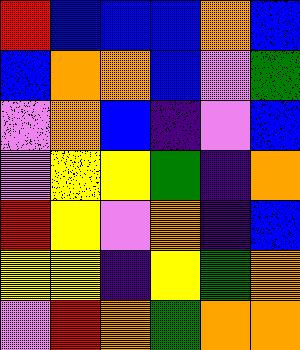[["red", "blue", "blue", "blue", "orange", "blue"], ["blue", "orange", "orange", "blue", "violet", "green"], ["violet", "orange", "blue", "indigo", "violet", "blue"], ["violet", "yellow", "yellow", "green", "indigo", "orange"], ["red", "yellow", "violet", "orange", "indigo", "blue"], ["yellow", "yellow", "indigo", "yellow", "green", "orange"], ["violet", "red", "orange", "green", "orange", "orange"]]